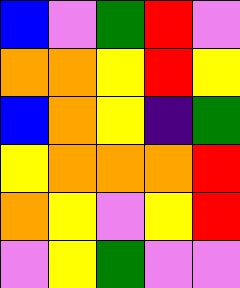[["blue", "violet", "green", "red", "violet"], ["orange", "orange", "yellow", "red", "yellow"], ["blue", "orange", "yellow", "indigo", "green"], ["yellow", "orange", "orange", "orange", "red"], ["orange", "yellow", "violet", "yellow", "red"], ["violet", "yellow", "green", "violet", "violet"]]